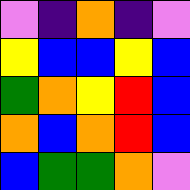[["violet", "indigo", "orange", "indigo", "violet"], ["yellow", "blue", "blue", "yellow", "blue"], ["green", "orange", "yellow", "red", "blue"], ["orange", "blue", "orange", "red", "blue"], ["blue", "green", "green", "orange", "violet"]]